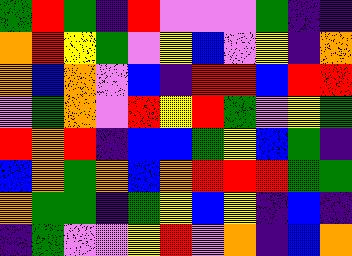[["green", "red", "green", "indigo", "red", "violet", "violet", "violet", "green", "indigo", "indigo"], ["orange", "red", "yellow", "green", "violet", "yellow", "blue", "violet", "yellow", "indigo", "orange"], ["orange", "blue", "orange", "violet", "blue", "indigo", "red", "red", "blue", "red", "red"], ["violet", "green", "orange", "violet", "red", "yellow", "red", "green", "violet", "yellow", "green"], ["red", "orange", "red", "indigo", "blue", "blue", "green", "yellow", "blue", "green", "indigo"], ["blue", "orange", "green", "orange", "blue", "orange", "red", "red", "red", "green", "green"], ["orange", "green", "green", "indigo", "green", "yellow", "blue", "yellow", "indigo", "blue", "indigo"], ["indigo", "green", "violet", "violet", "yellow", "red", "violet", "orange", "indigo", "blue", "orange"]]